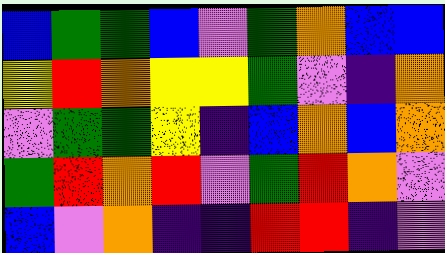[["blue", "green", "green", "blue", "violet", "green", "orange", "blue", "blue"], ["yellow", "red", "orange", "yellow", "yellow", "green", "violet", "indigo", "orange"], ["violet", "green", "green", "yellow", "indigo", "blue", "orange", "blue", "orange"], ["green", "red", "orange", "red", "violet", "green", "red", "orange", "violet"], ["blue", "violet", "orange", "indigo", "indigo", "red", "red", "indigo", "violet"]]